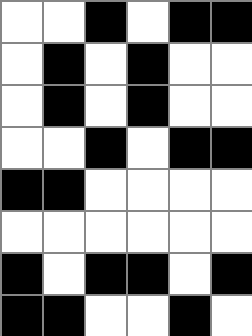[["white", "white", "black", "white", "black", "black"], ["white", "black", "white", "black", "white", "white"], ["white", "black", "white", "black", "white", "white"], ["white", "white", "black", "white", "black", "black"], ["black", "black", "white", "white", "white", "white"], ["white", "white", "white", "white", "white", "white"], ["black", "white", "black", "black", "white", "black"], ["black", "black", "white", "white", "black", "white"]]